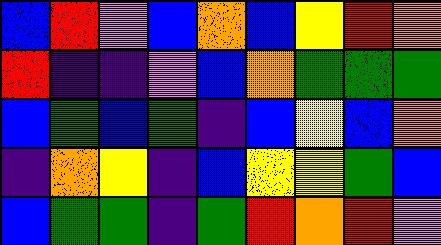[["blue", "red", "violet", "blue", "orange", "blue", "yellow", "red", "orange"], ["red", "indigo", "indigo", "violet", "blue", "orange", "green", "green", "green"], ["blue", "green", "blue", "green", "indigo", "blue", "yellow", "blue", "orange"], ["indigo", "orange", "yellow", "indigo", "blue", "yellow", "yellow", "green", "blue"], ["blue", "green", "green", "indigo", "green", "red", "orange", "red", "violet"]]